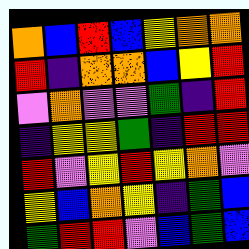[["orange", "blue", "red", "blue", "yellow", "orange", "orange"], ["red", "indigo", "orange", "orange", "blue", "yellow", "red"], ["violet", "orange", "violet", "violet", "green", "indigo", "red"], ["indigo", "yellow", "yellow", "green", "indigo", "red", "red"], ["red", "violet", "yellow", "red", "yellow", "orange", "violet"], ["yellow", "blue", "orange", "yellow", "indigo", "green", "blue"], ["green", "red", "red", "violet", "blue", "green", "blue"]]